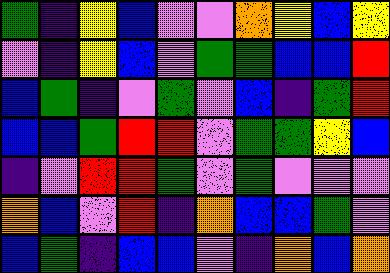[["green", "indigo", "yellow", "blue", "violet", "violet", "orange", "yellow", "blue", "yellow"], ["violet", "indigo", "yellow", "blue", "violet", "green", "green", "blue", "blue", "red"], ["blue", "green", "indigo", "violet", "green", "violet", "blue", "indigo", "green", "red"], ["blue", "blue", "green", "red", "red", "violet", "green", "green", "yellow", "blue"], ["indigo", "violet", "red", "red", "green", "violet", "green", "violet", "violet", "violet"], ["orange", "blue", "violet", "red", "indigo", "orange", "blue", "blue", "green", "violet"], ["blue", "green", "indigo", "blue", "blue", "violet", "indigo", "orange", "blue", "orange"]]